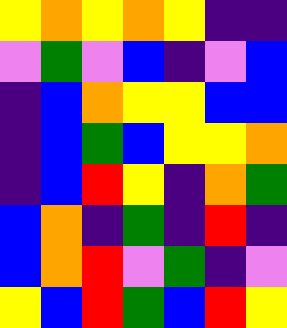[["yellow", "orange", "yellow", "orange", "yellow", "indigo", "indigo"], ["violet", "green", "violet", "blue", "indigo", "violet", "blue"], ["indigo", "blue", "orange", "yellow", "yellow", "blue", "blue"], ["indigo", "blue", "green", "blue", "yellow", "yellow", "orange"], ["indigo", "blue", "red", "yellow", "indigo", "orange", "green"], ["blue", "orange", "indigo", "green", "indigo", "red", "indigo"], ["blue", "orange", "red", "violet", "green", "indigo", "violet"], ["yellow", "blue", "red", "green", "blue", "red", "yellow"]]